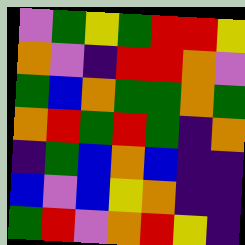[["violet", "green", "yellow", "green", "red", "red", "yellow"], ["orange", "violet", "indigo", "red", "red", "orange", "violet"], ["green", "blue", "orange", "green", "green", "orange", "green"], ["orange", "red", "green", "red", "green", "indigo", "orange"], ["indigo", "green", "blue", "orange", "blue", "indigo", "indigo"], ["blue", "violet", "blue", "yellow", "orange", "indigo", "indigo"], ["green", "red", "violet", "orange", "red", "yellow", "indigo"]]